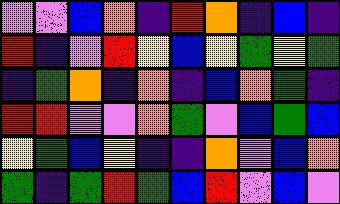[["violet", "violet", "blue", "orange", "indigo", "red", "orange", "indigo", "blue", "indigo"], ["red", "indigo", "violet", "red", "yellow", "blue", "yellow", "green", "yellow", "green"], ["indigo", "green", "orange", "indigo", "orange", "indigo", "blue", "orange", "green", "indigo"], ["red", "red", "violet", "violet", "orange", "green", "violet", "blue", "green", "blue"], ["yellow", "green", "blue", "yellow", "indigo", "indigo", "orange", "violet", "blue", "orange"], ["green", "indigo", "green", "red", "green", "blue", "red", "violet", "blue", "violet"]]